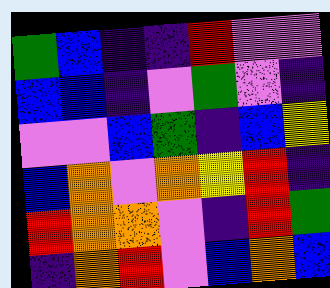[["green", "blue", "indigo", "indigo", "red", "violet", "violet"], ["blue", "blue", "indigo", "violet", "green", "violet", "indigo"], ["violet", "violet", "blue", "green", "indigo", "blue", "yellow"], ["blue", "orange", "violet", "orange", "yellow", "red", "indigo"], ["red", "orange", "orange", "violet", "indigo", "red", "green"], ["indigo", "orange", "red", "violet", "blue", "orange", "blue"]]